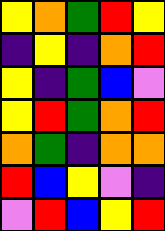[["yellow", "orange", "green", "red", "yellow"], ["indigo", "yellow", "indigo", "orange", "red"], ["yellow", "indigo", "green", "blue", "violet"], ["yellow", "red", "green", "orange", "red"], ["orange", "green", "indigo", "orange", "orange"], ["red", "blue", "yellow", "violet", "indigo"], ["violet", "red", "blue", "yellow", "red"]]